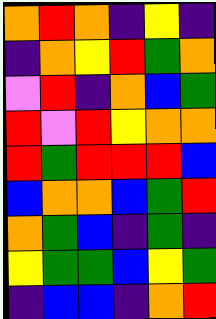[["orange", "red", "orange", "indigo", "yellow", "indigo"], ["indigo", "orange", "yellow", "red", "green", "orange"], ["violet", "red", "indigo", "orange", "blue", "green"], ["red", "violet", "red", "yellow", "orange", "orange"], ["red", "green", "red", "red", "red", "blue"], ["blue", "orange", "orange", "blue", "green", "red"], ["orange", "green", "blue", "indigo", "green", "indigo"], ["yellow", "green", "green", "blue", "yellow", "green"], ["indigo", "blue", "blue", "indigo", "orange", "red"]]